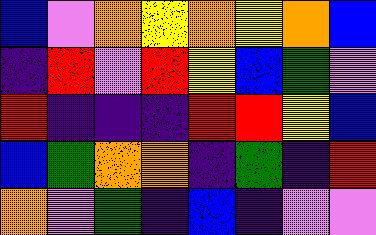[["blue", "violet", "orange", "yellow", "orange", "yellow", "orange", "blue"], ["indigo", "red", "violet", "red", "yellow", "blue", "green", "violet"], ["red", "indigo", "indigo", "indigo", "red", "red", "yellow", "blue"], ["blue", "green", "orange", "orange", "indigo", "green", "indigo", "red"], ["orange", "violet", "green", "indigo", "blue", "indigo", "violet", "violet"]]